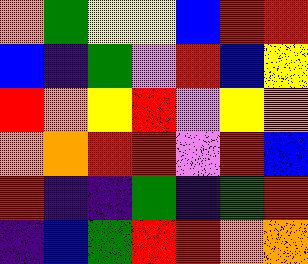[["orange", "green", "yellow", "yellow", "blue", "red", "red"], ["blue", "indigo", "green", "violet", "red", "blue", "yellow"], ["red", "orange", "yellow", "red", "violet", "yellow", "orange"], ["orange", "orange", "red", "red", "violet", "red", "blue"], ["red", "indigo", "indigo", "green", "indigo", "green", "red"], ["indigo", "blue", "green", "red", "red", "orange", "orange"]]